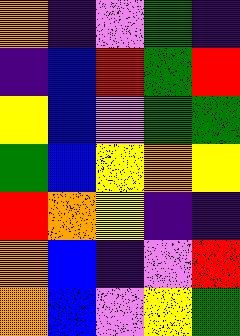[["orange", "indigo", "violet", "green", "indigo"], ["indigo", "blue", "red", "green", "red"], ["yellow", "blue", "violet", "green", "green"], ["green", "blue", "yellow", "orange", "yellow"], ["red", "orange", "yellow", "indigo", "indigo"], ["orange", "blue", "indigo", "violet", "red"], ["orange", "blue", "violet", "yellow", "green"]]